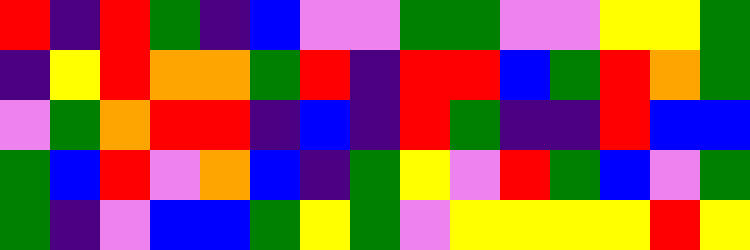[["red", "indigo", "red", "green", "indigo", "blue", "violet", "violet", "green", "green", "violet", "violet", "yellow", "yellow", "green"], ["indigo", "yellow", "red", "orange", "orange", "green", "red", "indigo", "red", "red", "blue", "green", "red", "orange", "green"], ["violet", "green", "orange", "red", "red", "indigo", "blue", "indigo", "red", "green", "indigo", "indigo", "red", "blue", "blue"], ["green", "blue", "red", "violet", "orange", "blue", "indigo", "green", "yellow", "violet", "red", "green", "blue", "violet", "green"], ["green", "indigo", "violet", "blue", "blue", "green", "yellow", "green", "violet", "yellow", "yellow", "yellow", "yellow", "red", "yellow"]]